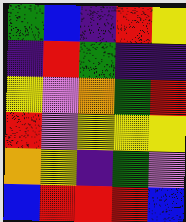[["green", "blue", "indigo", "red", "yellow"], ["indigo", "red", "green", "indigo", "indigo"], ["yellow", "violet", "orange", "green", "red"], ["red", "violet", "yellow", "yellow", "yellow"], ["orange", "yellow", "indigo", "green", "violet"], ["blue", "red", "red", "red", "blue"]]